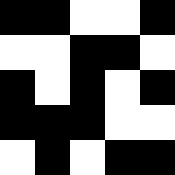[["black", "black", "white", "white", "black"], ["white", "white", "black", "black", "white"], ["black", "white", "black", "white", "black"], ["black", "black", "black", "white", "white"], ["white", "black", "white", "black", "black"]]